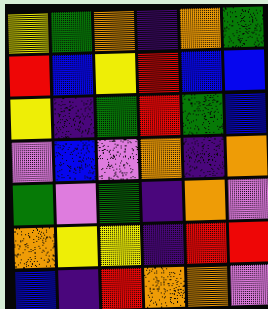[["yellow", "green", "orange", "indigo", "orange", "green"], ["red", "blue", "yellow", "red", "blue", "blue"], ["yellow", "indigo", "green", "red", "green", "blue"], ["violet", "blue", "violet", "orange", "indigo", "orange"], ["green", "violet", "green", "indigo", "orange", "violet"], ["orange", "yellow", "yellow", "indigo", "red", "red"], ["blue", "indigo", "red", "orange", "orange", "violet"]]